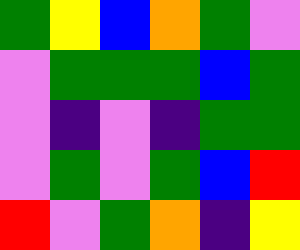[["green", "yellow", "blue", "orange", "green", "violet"], ["violet", "green", "green", "green", "blue", "green"], ["violet", "indigo", "violet", "indigo", "green", "green"], ["violet", "green", "violet", "green", "blue", "red"], ["red", "violet", "green", "orange", "indigo", "yellow"]]